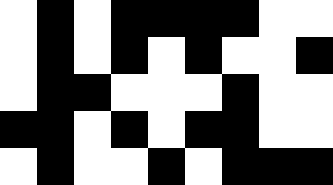[["white", "black", "white", "black", "black", "black", "black", "white", "white"], ["white", "black", "white", "black", "white", "black", "white", "white", "black"], ["white", "black", "black", "white", "white", "white", "black", "white", "white"], ["black", "black", "white", "black", "white", "black", "black", "white", "white"], ["white", "black", "white", "white", "black", "white", "black", "black", "black"]]